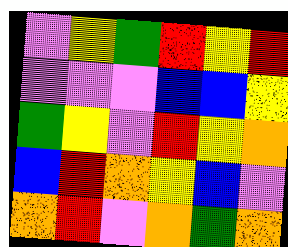[["violet", "yellow", "green", "red", "yellow", "red"], ["violet", "violet", "violet", "blue", "blue", "yellow"], ["green", "yellow", "violet", "red", "yellow", "orange"], ["blue", "red", "orange", "yellow", "blue", "violet"], ["orange", "red", "violet", "orange", "green", "orange"]]